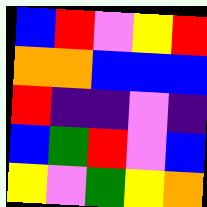[["blue", "red", "violet", "yellow", "red"], ["orange", "orange", "blue", "blue", "blue"], ["red", "indigo", "indigo", "violet", "indigo"], ["blue", "green", "red", "violet", "blue"], ["yellow", "violet", "green", "yellow", "orange"]]